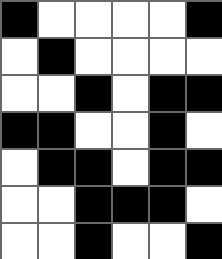[["black", "white", "white", "white", "white", "black"], ["white", "black", "white", "white", "white", "white"], ["white", "white", "black", "white", "black", "black"], ["black", "black", "white", "white", "black", "white"], ["white", "black", "black", "white", "black", "black"], ["white", "white", "black", "black", "black", "white"], ["white", "white", "black", "white", "white", "black"]]